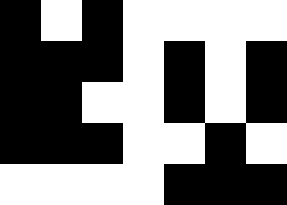[["black", "white", "black", "white", "white", "white", "white"], ["black", "black", "black", "white", "black", "white", "black"], ["black", "black", "white", "white", "black", "white", "black"], ["black", "black", "black", "white", "white", "black", "white"], ["white", "white", "white", "white", "black", "black", "black"]]